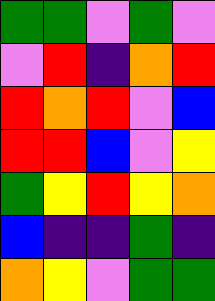[["green", "green", "violet", "green", "violet"], ["violet", "red", "indigo", "orange", "red"], ["red", "orange", "red", "violet", "blue"], ["red", "red", "blue", "violet", "yellow"], ["green", "yellow", "red", "yellow", "orange"], ["blue", "indigo", "indigo", "green", "indigo"], ["orange", "yellow", "violet", "green", "green"]]